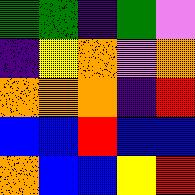[["green", "green", "indigo", "green", "violet"], ["indigo", "yellow", "orange", "violet", "orange"], ["orange", "orange", "orange", "indigo", "red"], ["blue", "blue", "red", "blue", "blue"], ["orange", "blue", "blue", "yellow", "red"]]